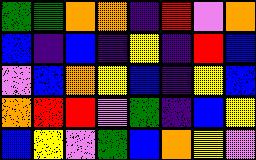[["green", "green", "orange", "orange", "indigo", "red", "violet", "orange"], ["blue", "indigo", "blue", "indigo", "yellow", "indigo", "red", "blue"], ["violet", "blue", "orange", "yellow", "blue", "indigo", "yellow", "blue"], ["orange", "red", "red", "violet", "green", "indigo", "blue", "yellow"], ["blue", "yellow", "violet", "green", "blue", "orange", "yellow", "violet"]]